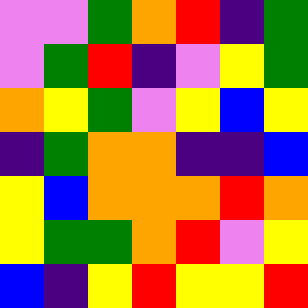[["violet", "violet", "green", "orange", "red", "indigo", "green"], ["violet", "green", "red", "indigo", "violet", "yellow", "green"], ["orange", "yellow", "green", "violet", "yellow", "blue", "yellow"], ["indigo", "green", "orange", "orange", "indigo", "indigo", "blue"], ["yellow", "blue", "orange", "orange", "orange", "red", "orange"], ["yellow", "green", "green", "orange", "red", "violet", "yellow"], ["blue", "indigo", "yellow", "red", "yellow", "yellow", "red"]]